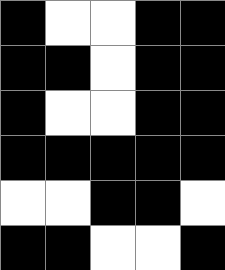[["black", "white", "white", "black", "black"], ["black", "black", "white", "black", "black"], ["black", "white", "white", "black", "black"], ["black", "black", "black", "black", "black"], ["white", "white", "black", "black", "white"], ["black", "black", "white", "white", "black"]]